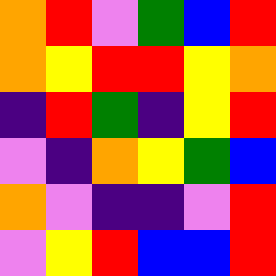[["orange", "red", "violet", "green", "blue", "red"], ["orange", "yellow", "red", "red", "yellow", "orange"], ["indigo", "red", "green", "indigo", "yellow", "red"], ["violet", "indigo", "orange", "yellow", "green", "blue"], ["orange", "violet", "indigo", "indigo", "violet", "red"], ["violet", "yellow", "red", "blue", "blue", "red"]]